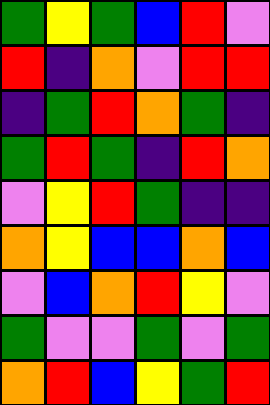[["green", "yellow", "green", "blue", "red", "violet"], ["red", "indigo", "orange", "violet", "red", "red"], ["indigo", "green", "red", "orange", "green", "indigo"], ["green", "red", "green", "indigo", "red", "orange"], ["violet", "yellow", "red", "green", "indigo", "indigo"], ["orange", "yellow", "blue", "blue", "orange", "blue"], ["violet", "blue", "orange", "red", "yellow", "violet"], ["green", "violet", "violet", "green", "violet", "green"], ["orange", "red", "blue", "yellow", "green", "red"]]